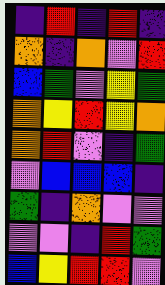[["indigo", "red", "indigo", "red", "indigo"], ["orange", "indigo", "orange", "violet", "red"], ["blue", "green", "violet", "yellow", "green"], ["orange", "yellow", "red", "yellow", "orange"], ["orange", "red", "violet", "indigo", "green"], ["violet", "blue", "blue", "blue", "indigo"], ["green", "indigo", "orange", "violet", "violet"], ["violet", "violet", "indigo", "red", "green"], ["blue", "yellow", "red", "red", "violet"]]